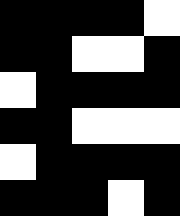[["black", "black", "black", "black", "white"], ["black", "black", "white", "white", "black"], ["white", "black", "black", "black", "black"], ["black", "black", "white", "white", "white"], ["white", "black", "black", "black", "black"], ["black", "black", "black", "white", "black"]]